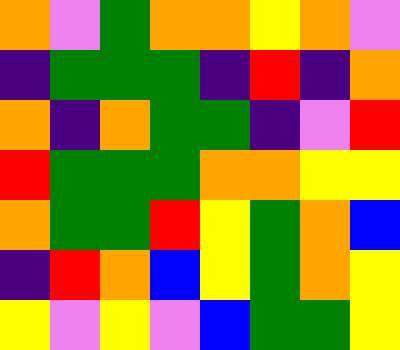[["orange", "violet", "green", "orange", "orange", "yellow", "orange", "violet"], ["indigo", "green", "green", "green", "indigo", "red", "indigo", "orange"], ["orange", "indigo", "orange", "green", "green", "indigo", "violet", "red"], ["red", "green", "green", "green", "orange", "orange", "yellow", "yellow"], ["orange", "green", "green", "red", "yellow", "green", "orange", "blue"], ["indigo", "red", "orange", "blue", "yellow", "green", "orange", "yellow"], ["yellow", "violet", "yellow", "violet", "blue", "green", "green", "yellow"]]